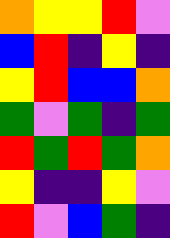[["orange", "yellow", "yellow", "red", "violet"], ["blue", "red", "indigo", "yellow", "indigo"], ["yellow", "red", "blue", "blue", "orange"], ["green", "violet", "green", "indigo", "green"], ["red", "green", "red", "green", "orange"], ["yellow", "indigo", "indigo", "yellow", "violet"], ["red", "violet", "blue", "green", "indigo"]]